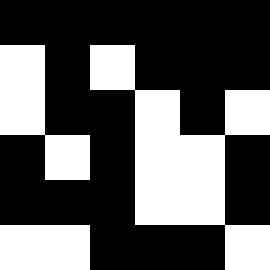[["black", "black", "black", "black", "black", "black"], ["white", "black", "white", "black", "black", "black"], ["white", "black", "black", "white", "black", "white"], ["black", "white", "black", "white", "white", "black"], ["black", "black", "black", "white", "white", "black"], ["white", "white", "black", "black", "black", "white"]]